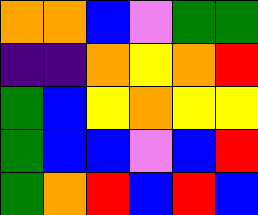[["orange", "orange", "blue", "violet", "green", "green"], ["indigo", "indigo", "orange", "yellow", "orange", "red"], ["green", "blue", "yellow", "orange", "yellow", "yellow"], ["green", "blue", "blue", "violet", "blue", "red"], ["green", "orange", "red", "blue", "red", "blue"]]